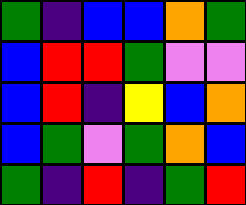[["green", "indigo", "blue", "blue", "orange", "green"], ["blue", "red", "red", "green", "violet", "violet"], ["blue", "red", "indigo", "yellow", "blue", "orange"], ["blue", "green", "violet", "green", "orange", "blue"], ["green", "indigo", "red", "indigo", "green", "red"]]